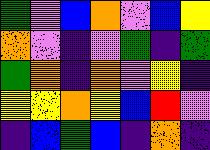[["green", "violet", "blue", "orange", "violet", "blue", "yellow"], ["orange", "violet", "indigo", "violet", "green", "indigo", "green"], ["green", "orange", "indigo", "orange", "violet", "yellow", "indigo"], ["yellow", "yellow", "orange", "yellow", "blue", "red", "violet"], ["indigo", "blue", "green", "blue", "indigo", "orange", "indigo"]]